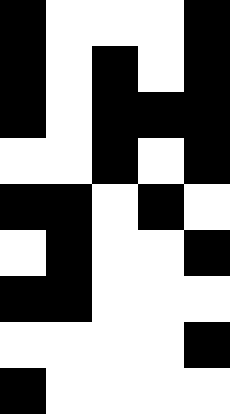[["black", "white", "white", "white", "black"], ["black", "white", "black", "white", "black"], ["black", "white", "black", "black", "black"], ["white", "white", "black", "white", "black"], ["black", "black", "white", "black", "white"], ["white", "black", "white", "white", "black"], ["black", "black", "white", "white", "white"], ["white", "white", "white", "white", "black"], ["black", "white", "white", "white", "white"]]